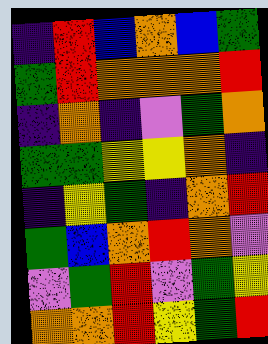[["indigo", "red", "blue", "orange", "blue", "green"], ["green", "red", "orange", "orange", "orange", "red"], ["indigo", "orange", "indigo", "violet", "green", "orange"], ["green", "green", "yellow", "yellow", "orange", "indigo"], ["indigo", "yellow", "green", "indigo", "orange", "red"], ["green", "blue", "orange", "red", "orange", "violet"], ["violet", "green", "red", "violet", "green", "yellow"], ["orange", "orange", "red", "yellow", "green", "red"]]